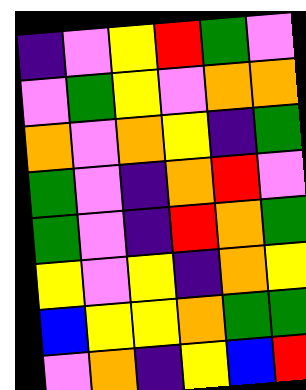[["indigo", "violet", "yellow", "red", "green", "violet"], ["violet", "green", "yellow", "violet", "orange", "orange"], ["orange", "violet", "orange", "yellow", "indigo", "green"], ["green", "violet", "indigo", "orange", "red", "violet"], ["green", "violet", "indigo", "red", "orange", "green"], ["yellow", "violet", "yellow", "indigo", "orange", "yellow"], ["blue", "yellow", "yellow", "orange", "green", "green"], ["violet", "orange", "indigo", "yellow", "blue", "red"]]